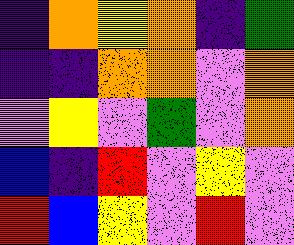[["indigo", "orange", "yellow", "orange", "indigo", "green"], ["indigo", "indigo", "orange", "orange", "violet", "orange"], ["violet", "yellow", "violet", "green", "violet", "orange"], ["blue", "indigo", "red", "violet", "yellow", "violet"], ["red", "blue", "yellow", "violet", "red", "violet"]]